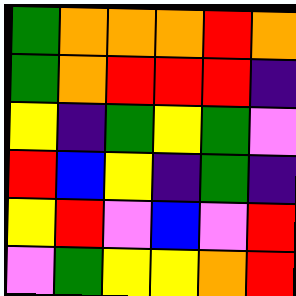[["green", "orange", "orange", "orange", "red", "orange"], ["green", "orange", "red", "red", "red", "indigo"], ["yellow", "indigo", "green", "yellow", "green", "violet"], ["red", "blue", "yellow", "indigo", "green", "indigo"], ["yellow", "red", "violet", "blue", "violet", "red"], ["violet", "green", "yellow", "yellow", "orange", "red"]]